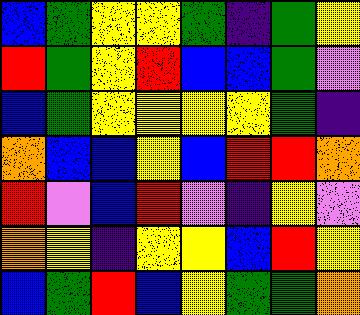[["blue", "green", "yellow", "yellow", "green", "indigo", "green", "yellow"], ["red", "green", "yellow", "red", "blue", "blue", "green", "violet"], ["blue", "green", "yellow", "yellow", "yellow", "yellow", "green", "indigo"], ["orange", "blue", "blue", "yellow", "blue", "red", "red", "orange"], ["red", "violet", "blue", "red", "violet", "indigo", "yellow", "violet"], ["orange", "yellow", "indigo", "yellow", "yellow", "blue", "red", "yellow"], ["blue", "green", "red", "blue", "yellow", "green", "green", "orange"]]